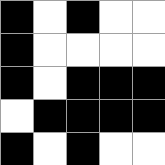[["black", "white", "black", "white", "white"], ["black", "white", "white", "white", "white"], ["black", "white", "black", "black", "black"], ["white", "black", "black", "black", "black"], ["black", "white", "black", "white", "white"]]